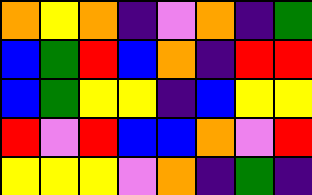[["orange", "yellow", "orange", "indigo", "violet", "orange", "indigo", "green"], ["blue", "green", "red", "blue", "orange", "indigo", "red", "red"], ["blue", "green", "yellow", "yellow", "indigo", "blue", "yellow", "yellow"], ["red", "violet", "red", "blue", "blue", "orange", "violet", "red"], ["yellow", "yellow", "yellow", "violet", "orange", "indigo", "green", "indigo"]]